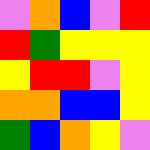[["violet", "orange", "blue", "violet", "red"], ["red", "green", "yellow", "yellow", "yellow"], ["yellow", "red", "red", "violet", "yellow"], ["orange", "orange", "blue", "blue", "yellow"], ["green", "blue", "orange", "yellow", "violet"]]